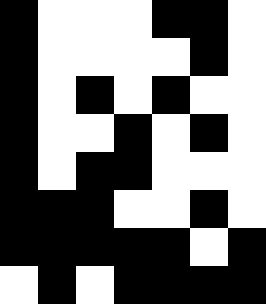[["black", "white", "white", "white", "black", "black", "white"], ["black", "white", "white", "white", "white", "black", "white"], ["black", "white", "black", "white", "black", "white", "white"], ["black", "white", "white", "black", "white", "black", "white"], ["black", "white", "black", "black", "white", "white", "white"], ["black", "black", "black", "white", "white", "black", "white"], ["black", "black", "black", "black", "black", "white", "black"], ["white", "black", "white", "black", "black", "black", "black"]]